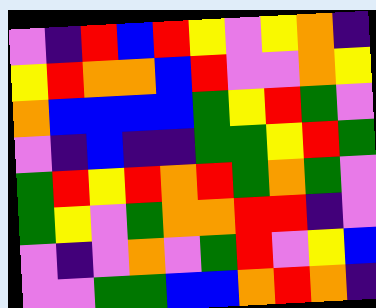[["violet", "indigo", "red", "blue", "red", "yellow", "violet", "yellow", "orange", "indigo"], ["yellow", "red", "orange", "orange", "blue", "red", "violet", "violet", "orange", "yellow"], ["orange", "blue", "blue", "blue", "blue", "green", "yellow", "red", "green", "violet"], ["violet", "indigo", "blue", "indigo", "indigo", "green", "green", "yellow", "red", "green"], ["green", "red", "yellow", "red", "orange", "red", "green", "orange", "green", "violet"], ["green", "yellow", "violet", "green", "orange", "orange", "red", "red", "indigo", "violet"], ["violet", "indigo", "violet", "orange", "violet", "green", "red", "violet", "yellow", "blue"], ["violet", "violet", "green", "green", "blue", "blue", "orange", "red", "orange", "indigo"]]